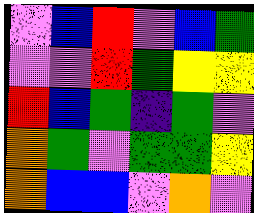[["violet", "blue", "red", "violet", "blue", "green"], ["violet", "violet", "red", "green", "yellow", "yellow"], ["red", "blue", "green", "indigo", "green", "violet"], ["orange", "green", "violet", "green", "green", "yellow"], ["orange", "blue", "blue", "violet", "orange", "violet"]]